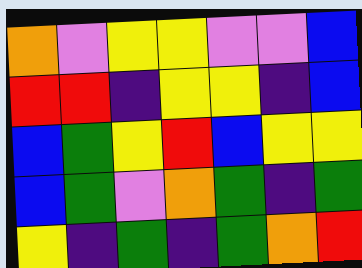[["orange", "violet", "yellow", "yellow", "violet", "violet", "blue"], ["red", "red", "indigo", "yellow", "yellow", "indigo", "blue"], ["blue", "green", "yellow", "red", "blue", "yellow", "yellow"], ["blue", "green", "violet", "orange", "green", "indigo", "green"], ["yellow", "indigo", "green", "indigo", "green", "orange", "red"]]